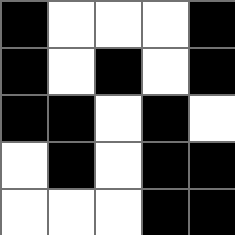[["black", "white", "white", "white", "black"], ["black", "white", "black", "white", "black"], ["black", "black", "white", "black", "white"], ["white", "black", "white", "black", "black"], ["white", "white", "white", "black", "black"]]